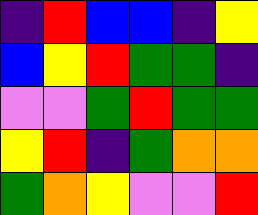[["indigo", "red", "blue", "blue", "indigo", "yellow"], ["blue", "yellow", "red", "green", "green", "indigo"], ["violet", "violet", "green", "red", "green", "green"], ["yellow", "red", "indigo", "green", "orange", "orange"], ["green", "orange", "yellow", "violet", "violet", "red"]]